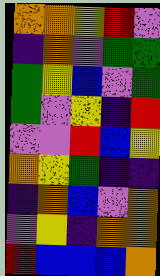[["orange", "orange", "yellow", "red", "violet"], ["indigo", "orange", "violet", "green", "green"], ["green", "yellow", "blue", "violet", "green"], ["green", "violet", "yellow", "indigo", "red"], ["violet", "violet", "red", "blue", "yellow"], ["orange", "yellow", "green", "indigo", "indigo"], ["indigo", "orange", "blue", "violet", "orange"], ["violet", "yellow", "indigo", "orange", "orange"], ["red", "blue", "blue", "blue", "orange"]]